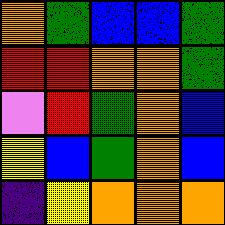[["orange", "green", "blue", "blue", "green"], ["red", "red", "orange", "orange", "green"], ["violet", "red", "green", "orange", "blue"], ["yellow", "blue", "green", "orange", "blue"], ["indigo", "yellow", "orange", "orange", "orange"]]